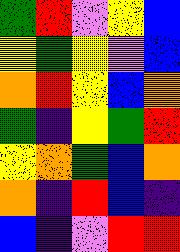[["green", "red", "violet", "yellow", "blue"], ["yellow", "green", "yellow", "violet", "blue"], ["orange", "red", "yellow", "blue", "orange"], ["green", "indigo", "yellow", "green", "red"], ["yellow", "orange", "green", "blue", "orange"], ["orange", "indigo", "red", "blue", "indigo"], ["blue", "indigo", "violet", "red", "red"]]